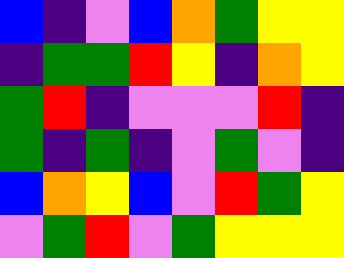[["blue", "indigo", "violet", "blue", "orange", "green", "yellow", "yellow"], ["indigo", "green", "green", "red", "yellow", "indigo", "orange", "yellow"], ["green", "red", "indigo", "violet", "violet", "violet", "red", "indigo"], ["green", "indigo", "green", "indigo", "violet", "green", "violet", "indigo"], ["blue", "orange", "yellow", "blue", "violet", "red", "green", "yellow"], ["violet", "green", "red", "violet", "green", "yellow", "yellow", "yellow"]]